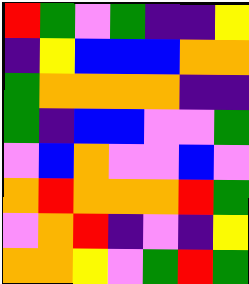[["red", "green", "violet", "green", "indigo", "indigo", "yellow"], ["indigo", "yellow", "blue", "blue", "blue", "orange", "orange"], ["green", "orange", "orange", "orange", "orange", "indigo", "indigo"], ["green", "indigo", "blue", "blue", "violet", "violet", "green"], ["violet", "blue", "orange", "violet", "violet", "blue", "violet"], ["orange", "red", "orange", "orange", "orange", "red", "green"], ["violet", "orange", "red", "indigo", "violet", "indigo", "yellow"], ["orange", "orange", "yellow", "violet", "green", "red", "green"]]